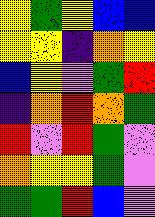[["yellow", "green", "yellow", "blue", "blue"], ["yellow", "yellow", "indigo", "orange", "yellow"], ["blue", "yellow", "violet", "green", "red"], ["indigo", "orange", "red", "orange", "green"], ["red", "violet", "red", "green", "violet"], ["orange", "yellow", "yellow", "green", "violet"], ["green", "green", "red", "blue", "violet"]]